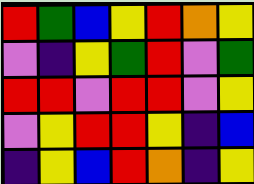[["red", "green", "blue", "yellow", "red", "orange", "yellow"], ["violet", "indigo", "yellow", "green", "red", "violet", "green"], ["red", "red", "violet", "red", "red", "violet", "yellow"], ["violet", "yellow", "red", "red", "yellow", "indigo", "blue"], ["indigo", "yellow", "blue", "red", "orange", "indigo", "yellow"]]